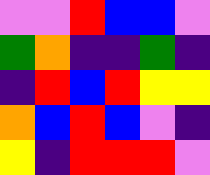[["violet", "violet", "red", "blue", "blue", "violet"], ["green", "orange", "indigo", "indigo", "green", "indigo"], ["indigo", "red", "blue", "red", "yellow", "yellow"], ["orange", "blue", "red", "blue", "violet", "indigo"], ["yellow", "indigo", "red", "red", "red", "violet"]]